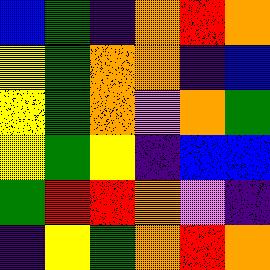[["blue", "green", "indigo", "orange", "red", "orange"], ["yellow", "green", "orange", "orange", "indigo", "blue"], ["yellow", "green", "orange", "violet", "orange", "green"], ["yellow", "green", "yellow", "indigo", "blue", "blue"], ["green", "red", "red", "orange", "violet", "indigo"], ["indigo", "yellow", "green", "orange", "red", "orange"]]